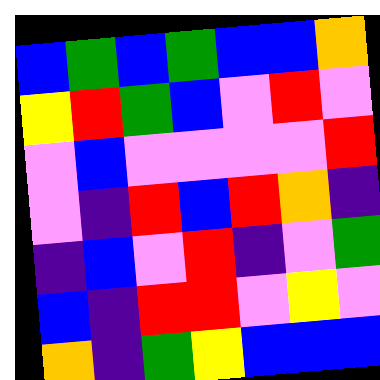[["blue", "green", "blue", "green", "blue", "blue", "orange"], ["yellow", "red", "green", "blue", "violet", "red", "violet"], ["violet", "blue", "violet", "violet", "violet", "violet", "red"], ["violet", "indigo", "red", "blue", "red", "orange", "indigo"], ["indigo", "blue", "violet", "red", "indigo", "violet", "green"], ["blue", "indigo", "red", "red", "violet", "yellow", "violet"], ["orange", "indigo", "green", "yellow", "blue", "blue", "blue"]]